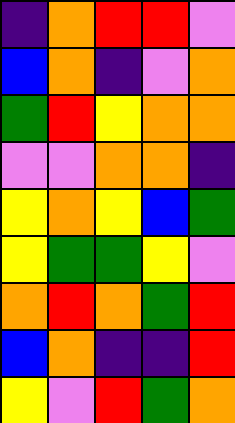[["indigo", "orange", "red", "red", "violet"], ["blue", "orange", "indigo", "violet", "orange"], ["green", "red", "yellow", "orange", "orange"], ["violet", "violet", "orange", "orange", "indigo"], ["yellow", "orange", "yellow", "blue", "green"], ["yellow", "green", "green", "yellow", "violet"], ["orange", "red", "orange", "green", "red"], ["blue", "orange", "indigo", "indigo", "red"], ["yellow", "violet", "red", "green", "orange"]]